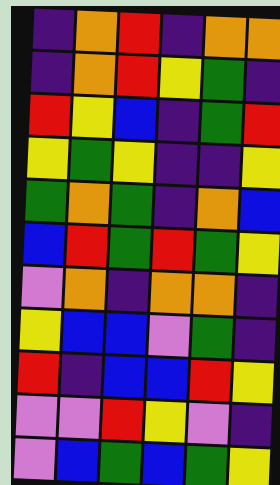[["indigo", "orange", "red", "indigo", "orange", "orange"], ["indigo", "orange", "red", "yellow", "green", "indigo"], ["red", "yellow", "blue", "indigo", "green", "red"], ["yellow", "green", "yellow", "indigo", "indigo", "yellow"], ["green", "orange", "green", "indigo", "orange", "blue"], ["blue", "red", "green", "red", "green", "yellow"], ["violet", "orange", "indigo", "orange", "orange", "indigo"], ["yellow", "blue", "blue", "violet", "green", "indigo"], ["red", "indigo", "blue", "blue", "red", "yellow"], ["violet", "violet", "red", "yellow", "violet", "indigo"], ["violet", "blue", "green", "blue", "green", "yellow"]]